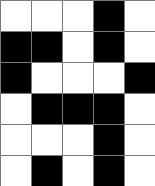[["white", "white", "white", "black", "white"], ["black", "black", "white", "black", "white"], ["black", "white", "white", "white", "black"], ["white", "black", "black", "black", "white"], ["white", "white", "white", "black", "white"], ["white", "black", "white", "black", "white"]]